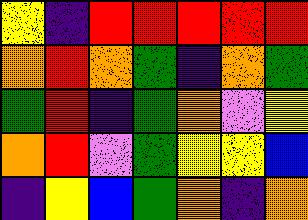[["yellow", "indigo", "red", "red", "red", "red", "red"], ["orange", "red", "orange", "green", "indigo", "orange", "green"], ["green", "red", "indigo", "green", "orange", "violet", "yellow"], ["orange", "red", "violet", "green", "yellow", "yellow", "blue"], ["indigo", "yellow", "blue", "green", "orange", "indigo", "orange"]]